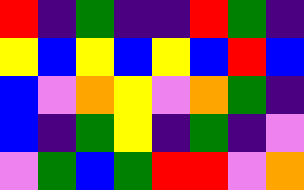[["red", "indigo", "green", "indigo", "indigo", "red", "green", "indigo"], ["yellow", "blue", "yellow", "blue", "yellow", "blue", "red", "blue"], ["blue", "violet", "orange", "yellow", "violet", "orange", "green", "indigo"], ["blue", "indigo", "green", "yellow", "indigo", "green", "indigo", "violet"], ["violet", "green", "blue", "green", "red", "red", "violet", "orange"]]